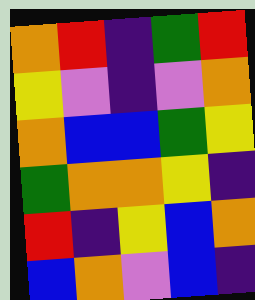[["orange", "red", "indigo", "green", "red"], ["yellow", "violet", "indigo", "violet", "orange"], ["orange", "blue", "blue", "green", "yellow"], ["green", "orange", "orange", "yellow", "indigo"], ["red", "indigo", "yellow", "blue", "orange"], ["blue", "orange", "violet", "blue", "indigo"]]